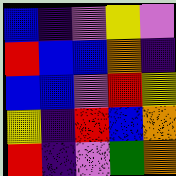[["blue", "indigo", "violet", "yellow", "violet"], ["red", "blue", "blue", "orange", "indigo"], ["blue", "blue", "violet", "red", "yellow"], ["yellow", "indigo", "red", "blue", "orange"], ["red", "indigo", "violet", "green", "orange"]]